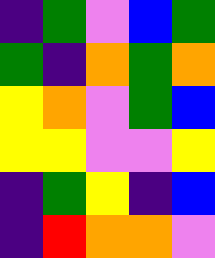[["indigo", "green", "violet", "blue", "green"], ["green", "indigo", "orange", "green", "orange"], ["yellow", "orange", "violet", "green", "blue"], ["yellow", "yellow", "violet", "violet", "yellow"], ["indigo", "green", "yellow", "indigo", "blue"], ["indigo", "red", "orange", "orange", "violet"]]